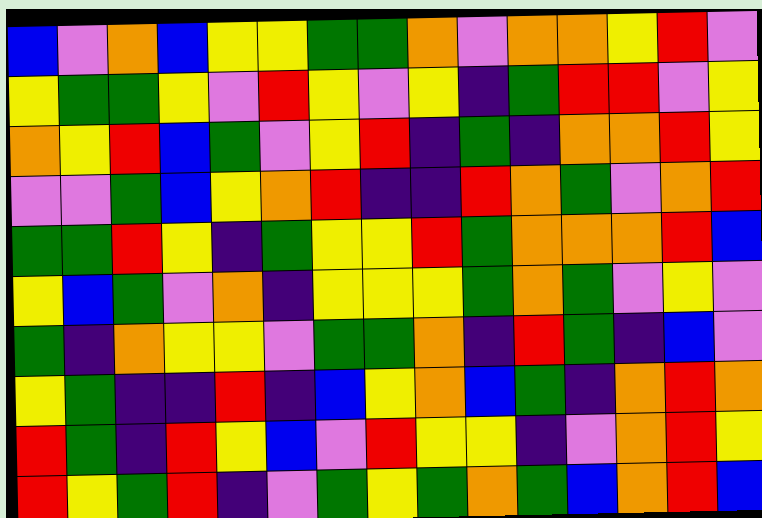[["blue", "violet", "orange", "blue", "yellow", "yellow", "green", "green", "orange", "violet", "orange", "orange", "yellow", "red", "violet"], ["yellow", "green", "green", "yellow", "violet", "red", "yellow", "violet", "yellow", "indigo", "green", "red", "red", "violet", "yellow"], ["orange", "yellow", "red", "blue", "green", "violet", "yellow", "red", "indigo", "green", "indigo", "orange", "orange", "red", "yellow"], ["violet", "violet", "green", "blue", "yellow", "orange", "red", "indigo", "indigo", "red", "orange", "green", "violet", "orange", "red"], ["green", "green", "red", "yellow", "indigo", "green", "yellow", "yellow", "red", "green", "orange", "orange", "orange", "red", "blue"], ["yellow", "blue", "green", "violet", "orange", "indigo", "yellow", "yellow", "yellow", "green", "orange", "green", "violet", "yellow", "violet"], ["green", "indigo", "orange", "yellow", "yellow", "violet", "green", "green", "orange", "indigo", "red", "green", "indigo", "blue", "violet"], ["yellow", "green", "indigo", "indigo", "red", "indigo", "blue", "yellow", "orange", "blue", "green", "indigo", "orange", "red", "orange"], ["red", "green", "indigo", "red", "yellow", "blue", "violet", "red", "yellow", "yellow", "indigo", "violet", "orange", "red", "yellow"], ["red", "yellow", "green", "red", "indigo", "violet", "green", "yellow", "green", "orange", "green", "blue", "orange", "red", "blue"]]